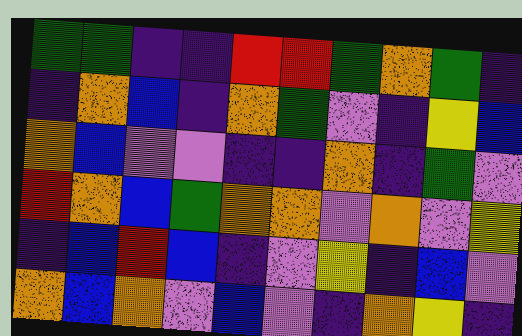[["green", "green", "indigo", "indigo", "red", "red", "green", "orange", "green", "indigo"], ["indigo", "orange", "blue", "indigo", "orange", "green", "violet", "indigo", "yellow", "blue"], ["orange", "blue", "violet", "violet", "indigo", "indigo", "orange", "indigo", "green", "violet"], ["red", "orange", "blue", "green", "orange", "orange", "violet", "orange", "violet", "yellow"], ["indigo", "blue", "red", "blue", "indigo", "violet", "yellow", "indigo", "blue", "violet"], ["orange", "blue", "orange", "violet", "blue", "violet", "indigo", "orange", "yellow", "indigo"]]